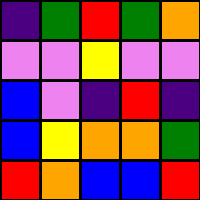[["indigo", "green", "red", "green", "orange"], ["violet", "violet", "yellow", "violet", "violet"], ["blue", "violet", "indigo", "red", "indigo"], ["blue", "yellow", "orange", "orange", "green"], ["red", "orange", "blue", "blue", "red"]]